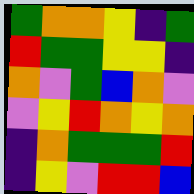[["green", "orange", "orange", "yellow", "indigo", "green"], ["red", "green", "green", "yellow", "yellow", "indigo"], ["orange", "violet", "green", "blue", "orange", "violet"], ["violet", "yellow", "red", "orange", "yellow", "orange"], ["indigo", "orange", "green", "green", "green", "red"], ["indigo", "yellow", "violet", "red", "red", "blue"]]